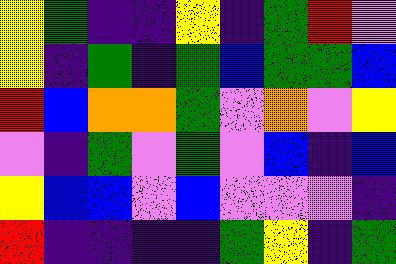[["yellow", "green", "indigo", "indigo", "yellow", "indigo", "green", "red", "violet"], ["yellow", "indigo", "green", "indigo", "green", "blue", "green", "green", "blue"], ["red", "blue", "orange", "orange", "green", "violet", "orange", "violet", "yellow"], ["violet", "indigo", "green", "violet", "green", "violet", "blue", "indigo", "blue"], ["yellow", "blue", "blue", "violet", "blue", "violet", "violet", "violet", "indigo"], ["red", "indigo", "indigo", "indigo", "indigo", "green", "yellow", "indigo", "green"]]